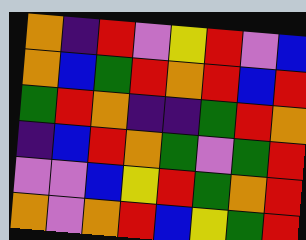[["orange", "indigo", "red", "violet", "yellow", "red", "violet", "blue"], ["orange", "blue", "green", "red", "orange", "red", "blue", "red"], ["green", "red", "orange", "indigo", "indigo", "green", "red", "orange"], ["indigo", "blue", "red", "orange", "green", "violet", "green", "red"], ["violet", "violet", "blue", "yellow", "red", "green", "orange", "red"], ["orange", "violet", "orange", "red", "blue", "yellow", "green", "red"]]